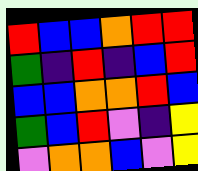[["red", "blue", "blue", "orange", "red", "red"], ["green", "indigo", "red", "indigo", "blue", "red"], ["blue", "blue", "orange", "orange", "red", "blue"], ["green", "blue", "red", "violet", "indigo", "yellow"], ["violet", "orange", "orange", "blue", "violet", "yellow"]]